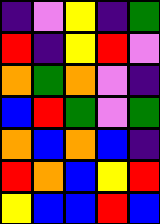[["indigo", "violet", "yellow", "indigo", "green"], ["red", "indigo", "yellow", "red", "violet"], ["orange", "green", "orange", "violet", "indigo"], ["blue", "red", "green", "violet", "green"], ["orange", "blue", "orange", "blue", "indigo"], ["red", "orange", "blue", "yellow", "red"], ["yellow", "blue", "blue", "red", "blue"]]